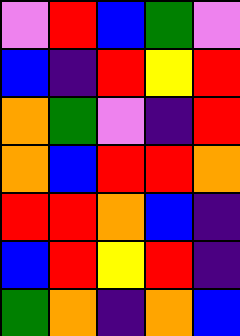[["violet", "red", "blue", "green", "violet"], ["blue", "indigo", "red", "yellow", "red"], ["orange", "green", "violet", "indigo", "red"], ["orange", "blue", "red", "red", "orange"], ["red", "red", "orange", "blue", "indigo"], ["blue", "red", "yellow", "red", "indigo"], ["green", "orange", "indigo", "orange", "blue"]]